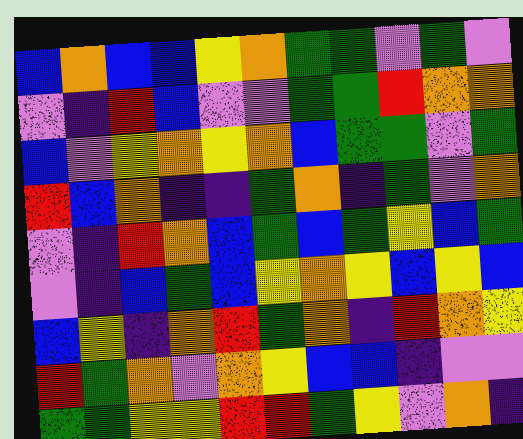[["blue", "orange", "blue", "blue", "yellow", "orange", "green", "green", "violet", "green", "violet"], ["violet", "indigo", "red", "blue", "violet", "violet", "green", "green", "red", "orange", "orange"], ["blue", "violet", "yellow", "orange", "yellow", "orange", "blue", "green", "green", "violet", "green"], ["red", "blue", "orange", "indigo", "indigo", "green", "orange", "indigo", "green", "violet", "orange"], ["violet", "indigo", "red", "orange", "blue", "green", "blue", "green", "yellow", "blue", "green"], ["violet", "indigo", "blue", "green", "blue", "yellow", "orange", "yellow", "blue", "yellow", "blue"], ["blue", "yellow", "indigo", "orange", "red", "green", "orange", "indigo", "red", "orange", "yellow"], ["red", "green", "orange", "violet", "orange", "yellow", "blue", "blue", "indigo", "violet", "violet"], ["green", "green", "yellow", "yellow", "red", "red", "green", "yellow", "violet", "orange", "indigo"]]